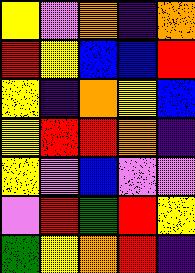[["yellow", "violet", "orange", "indigo", "orange"], ["red", "yellow", "blue", "blue", "red"], ["yellow", "indigo", "orange", "yellow", "blue"], ["yellow", "red", "red", "orange", "indigo"], ["yellow", "violet", "blue", "violet", "violet"], ["violet", "red", "green", "red", "yellow"], ["green", "yellow", "orange", "red", "indigo"]]